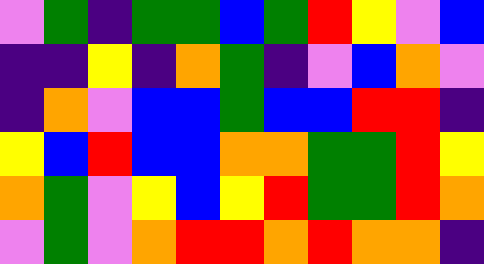[["violet", "green", "indigo", "green", "green", "blue", "green", "red", "yellow", "violet", "blue"], ["indigo", "indigo", "yellow", "indigo", "orange", "green", "indigo", "violet", "blue", "orange", "violet"], ["indigo", "orange", "violet", "blue", "blue", "green", "blue", "blue", "red", "red", "indigo"], ["yellow", "blue", "red", "blue", "blue", "orange", "orange", "green", "green", "red", "yellow"], ["orange", "green", "violet", "yellow", "blue", "yellow", "red", "green", "green", "red", "orange"], ["violet", "green", "violet", "orange", "red", "red", "orange", "red", "orange", "orange", "indigo"]]